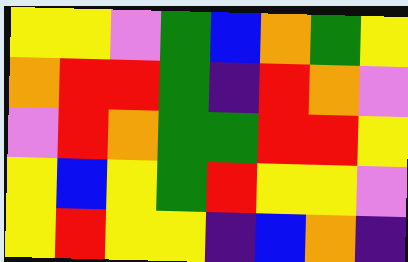[["yellow", "yellow", "violet", "green", "blue", "orange", "green", "yellow"], ["orange", "red", "red", "green", "indigo", "red", "orange", "violet"], ["violet", "red", "orange", "green", "green", "red", "red", "yellow"], ["yellow", "blue", "yellow", "green", "red", "yellow", "yellow", "violet"], ["yellow", "red", "yellow", "yellow", "indigo", "blue", "orange", "indigo"]]